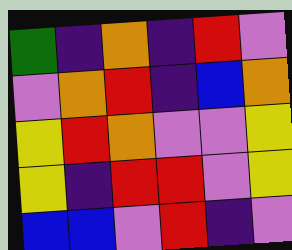[["green", "indigo", "orange", "indigo", "red", "violet"], ["violet", "orange", "red", "indigo", "blue", "orange"], ["yellow", "red", "orange", "violet", "violet", "yellow"], ["yellow", "indigo", "red", "red", "violet", "yellow"], ["blue", "blue", "violet", "red", "indigo", "violet"]]